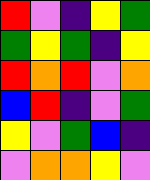[["red", "violet", "indigo", "yellow", "green"], ["green", "yellow", "green", "indigo", "yellow"], ["red", "orange", "red", "violet", "orange"], ["blue", "red", "indigo", "violet", "green"], ["yellow", "violet", "green", "blue", "indigo"], ["violet", "orange", "orange", "yellow", "violet"]]